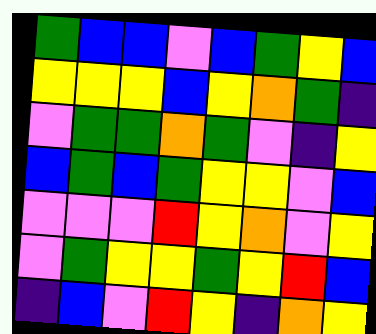[["green", "blue", "blue", "violet", "blue", "green", "yellow", "blue"], ["yellow", "yellow", "yellow", "blue", "yellow", "orange", "green", "indigo"], ["violet", "green", "green", "orange", "green", "violet", "indigo", "yellow"], ["blue", "green", "blue", "green", "yellow", "yellow", "violet", "blue"], ["violet", "violet", "violet", "red", "yellow", "orange", "violet", "yellow"], ["violet", "green", "yellow", "yellow", "green", "yellow", "red", "blue"], ["indigo", "blue", "violet", "red", "yellow", "indigo", "orange", "yellow"]]